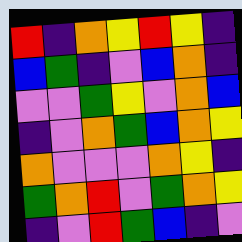[["red", "indigo", "orange", "yellow", "red", "yellow", "indigo"], ["blue", "green", "indigo", "violet", "blue", "orange", "indigo"], ["violet", "violet", "green", "yellow", "violet", "orange", "blue"], ["indigo", "violet", "orange", "green", "blue", "orange", "yellow"], ["orange", "violet", "violet", "violet", "orange", "yellow", "indigo"], ["green", "orange", "red", "violet", "green", "orange", "yellow"], ["indigo", "violet", "red", "green", "blue", "indigo", "violet"]]